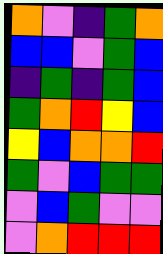[["orange", "violet", "indigo", "green", "orange"], ["blue", "blue", "violet", "green", "blue"], ["indigo", "green", "indigo", "green", "blue"], ["green", "orange", "red", "yellow", "blue"], ["yellow", "blue", "orange", "orange", "red"], ["green", "violet", "blue", "green", "green"], ["violet", "blue", "green", "violet", "violet"], ["violet", "orange", "red", "red", "red"]]